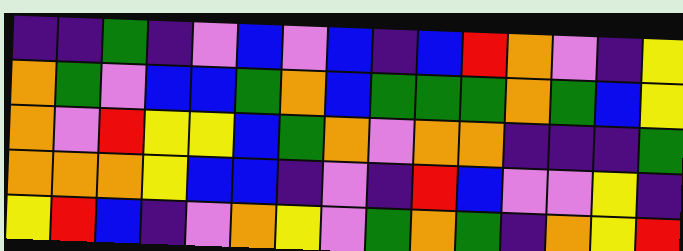[["indigo", "indigo", "green", "indigo", "violet", "blue", "violet", "blue", "indigo", "blue", "red", "orange", "violet", "indigo", "yellow"], ["orange", "green", "violet", "blue", "blue", "green", "orange", "blue", "green", "green", "green", "orange", "green", "blue", "yellow"], ["orange", "violet", "red", "yellow", "yellow", "blue", "green", "orange", "violet", "orange", "orange", "indigo", "indigo", "indigo", "green"], ["orange", "orange", "orange", "yellow", "blue", "blue", "indigo", "violet", "indigo", "red", "blue", "violet", "violet", "yellow", "indigo"], ["yellow", "red", "blue", "indigo", "violet", "orange", "yellow", "violet", "green", "orange", "green", "indigo", "orange", "yellow", "red"]]